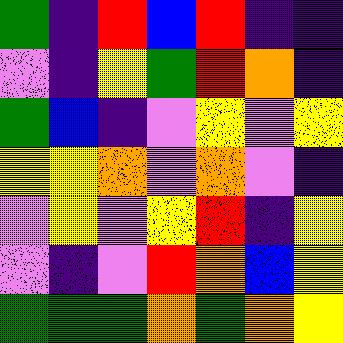[["green", "indigo", "red", "blue", "red", "indigo", "indigo"], ["violet", "indigo", "yellow", "green", "red", "orange", "indigo"], ["green", "blue", "indigo", "violet", "yellow", "violet", "yellow"], ["yellow", "yellow", "orange", "violet", "orange", "violet", "indigo"], ["violet", "yellow", "violet", "yellow", "red", "indigo", "yellow"], ["violet", "indigo", "violet", "red", "orange", "blue", "yellow"], ["green", "green", "green", "orange", "green", "orange", "yellow"]]